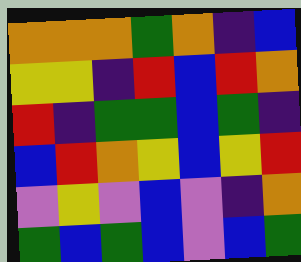[["orange", "orange", "orange", "green", "orange", "indigo", "blue"], ["yellow", "yellow", "indigo", "red", "blue", "red", "orange"], ["red", "indigo", "green", "green", "blue", "green", "indigo"], ["blue", "red", "orange", "yellow", "blue", "yellow", "red"], ["violet", "yellow", "violet", "blue", "violet", "indigo", "orange"], ["green", "blue", "green", "blue", "violet", "blue", "green"]]